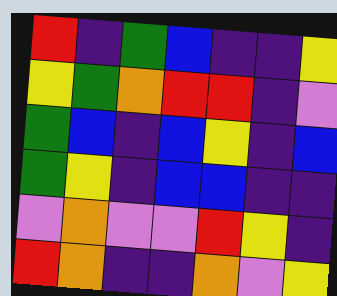[["red", "indigo", "green", "blue", "indigo", "indigo", "yellow"], ["yellow", "green", "orange", "red", "red", "indigo", "violet"], ["green", "blue", "indigo", "blue", "yellow", "indigo", "blue"], ["green", "yellow", "indigo", "blue", "blue", "indigo", "indigo"], ["violet", "orange", "violet", "violet", "red", "yellow", "indigo"], ["red", "orange", "indigo", "indigo", "orange", "violet", "yellow"]]